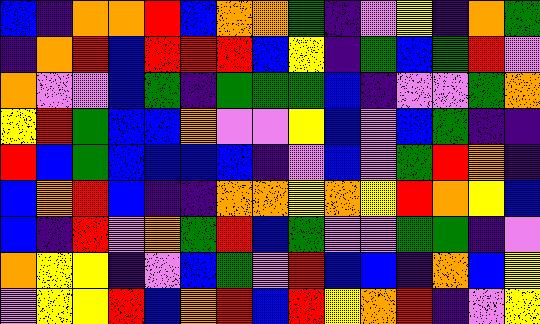[["blue", "indigo", "orange", "orange", "red", "blue", "orange", "orange", "green", "indigo", "violet", "yellow", "indigo", "orange", "green"], ["indigo", "orange", "red", "blue", "red", "red", "red", "blue", "yellow", "indigo", "green", "blue", "green", "red", "violet"], ["orange", "violet", "violet", "blue", "green", "indigo", "green", "green", "green", "blue", "indigo", "violet", "violet", "green", "orange"], ["yellow", "red", "green", "blue", "blue", "orange", "violet", "violet", "yellow", "blue", "violet", "blue", "green", "indigo", "indigo"], ["red", "blue", "green", "blue", "blue", "blue", "blue", "indigo", "violet", "blue", "violet", "green", "red", "orange", "indigo"], ["blue", "orange", "red", "blue", "indigo", "indigo", "orange", "orange", "yellow", "orange", "yellow", "red", "orange", "yellow", "blue"], ["blue", "indigo", "red", "violet", "orange", "green", "red", "blue", "green", "violet", "violet", "green", "green", "indigo", "violet"], ["orange", "yellow", "yellow", "indigo", "violet", "blue", "green", "violet", "red", "blue", "blue", "indigo", "orange", "blue", "yellow"], ["violet", "yellow", "yellow", "red", "blue", "orange", "red", "blue", "red", "yellow", "orange", "red", "indigo", "violet", "yellow"]]